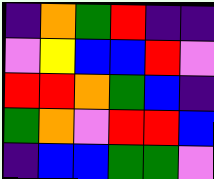[["indigo", "orange", "green", "red", "indigo", "indigo"], ["violet", "yellow", "blue", "blue", "red", "violet"], ["red", "red", "orange", "green", "blue", "indigo"], ["green", "orange", "violet", "red", "red", "blue"], ["indigo", "blue", "blue", "green", "green", "violet"]]